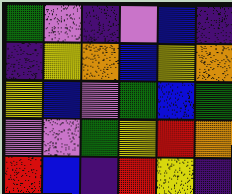[["green", "violet", "indigo", "violet", "blue", "indigo"], ["indigo", "yellow", "orange", "blue", "yellow", "orange"], ["yellow", "blue", "violet", "green", "blue", "green"], ["violet", "violet", "green", "yellow", "red", "orange"], ["red", "blue", "indigo", "red", "yellow", "indigo"]]